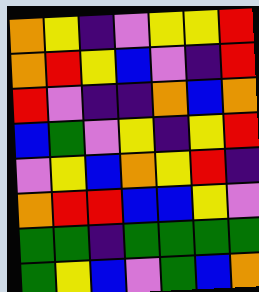[["orange", "yellow", "indigo", "violet", "yellow", "yellow", "red"], ["orange", "red", "yellow", "blue", "violet", "indigo", "red"], ["red", "violet", "indigo", "indigo", "orange", "blue", "orange"], ["blue", "green", "violet", "yellow", "indigo", "yellow", "red"], ["violet", "yellow", "blue", "orange", "yellow", "red", "indigo"], ["orange", "red", "red", "blue", "blue", "yellow", "violet"], ["green", "green", "indigo", "green", "green", "green", "green"], ["green", "yellow", "blue", "violet", "green", "blue", "orange"]]